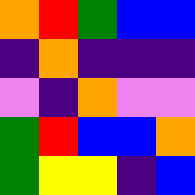[["orange", "red", "green", "blue", "blue"], ["indigo", "orange", "indigo", "indigo", "indigo"], ["violet", "indigo", "orange", "violet", "violet"], ["green", "red", "blue", "blue", "orange"], ["green", "yellow", "yellow", "indigo", "blue"]]